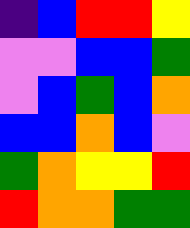[["indigo", "blue", "red", "red", "yellow"], ["violet", "violet", "blue", "blue", "green"], ["violet", "blue", "green", "blue", "orange"], ["blue", "blue", "orange", "blue", "violet"], ["green", "orange", "yellow", "yellow", "red"], ["red", "orange", "orange", "green", "green"]]